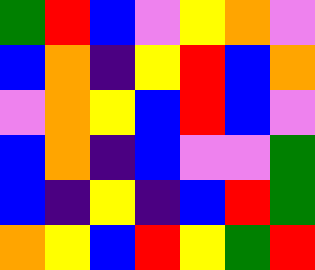[["green", "red", "blue", "violet", "yellow", "orange", "violet"], ["blue", "orange", "indigo", "yellow", "red", "blue", "orange"], ["violet", "orange", "yellow", "blue", "red", "blue", "violet"], ["blue", "orange", "indigo", "blue", "violet", "violet", "green"], ["blue", "indigo", "yellow", "indigo", "blue", "red", "green"], ["orange", "yellow", "blue", "red", "yellow", "green", "red"]]